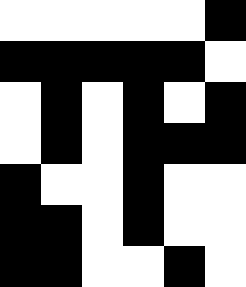[["white", "white", "white", "white", "white", "black"], ["black", "black", "black", "black", "black", "white"], ["white", "black", "white", "black", "white", "black"], ["white", "black", "white", "black", "black", "black"], ["black", "white", "white", "black", "white", "white"], ["black", "black", "white", "black", "white", "white"], ["black", "black", "white", "white", "black", "white"]]